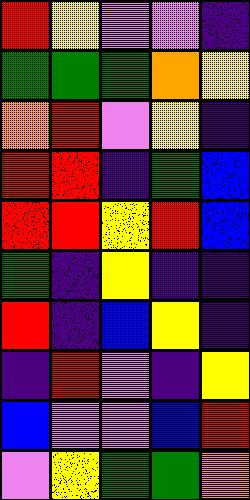[["red", "yellow", "violet", "violet", "indigo"], ["green", "green", "green", "orange", "yellow"], ["orange", "red", "violet", "yellow", "indigo"], ["red", "red", "indigo", "green", "blue"], ["red", "red", "yellow", "red", "blue"], ["green", "indigo", "yellow", "indigo", "indigo"], ["red", "indigo", "blue", "yellow", "indigo"], ["indigo", "red", "violet", "indigo", "yellow"], ["blue", "violet", "violet", "blue", "red"], ["violet", "yellow", "green", "green", "orange"]]